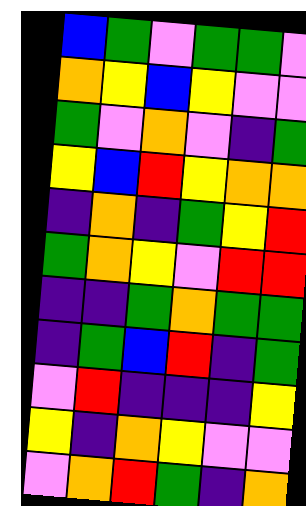[["blue", "green", "violet", "green", "green", "violet"], ["orange", "yellow", "blue", "yellow", "violet", "violet"], ["green", "violet", "orange", "violet", "indigo", "green"], ["yellow", "blue", "red", "yellow", "orange", "orange"], ["indigo", "orange", "indigo", "green", "yellow", "red"], ["green", "orange", "yellow", "violet", "red", "red"], ["indigo", "indigo", "green", "orange", "green", "green"], ["indigo", "green", "blue", "red", "indigo", "green"], ["violet", "red", "indigo", "indigo", "indigo", "yellow"], ["yellow", "indigo", "orange", "yellow", "violet", "violet"], ["violet", "orange", "red", "green", "indigo", "orange"]]